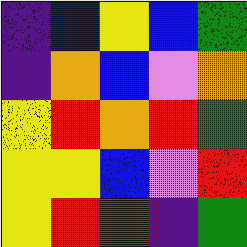[["indigo", "blue", "yellow", "blue", "green"], ["indigo", "orange", "blue", "violet", "orange"], ["yellow", "red", "orange", "red", "green"], ["yellow", "yellow", "blue", "violet", "red"], ["yellow", "red", "red", "indigo", "green"]]